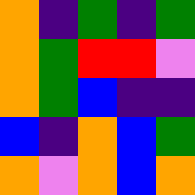[["orange", "indigo", "green", "indigo", "green"], ["orange", "green", "red", "red", "violet"], ["orange", "green", "blue", "indigo", "indigo"], ["blue", "indigo", "orange", "blue", "green"], ["orange", "violet", "orange", "blue", "orange"]]